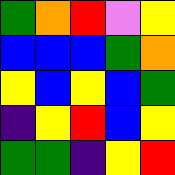[["green", "orange", "red", "violet", "yellow"], ["blue", "blue", "blue", "green", "orange"], ["yellow", "blue", "yellow", "blue", "green"], ["indigo", "yellow", "red", "blue", "yellow"], ["green", "green", "indigo", "yellow", "red"]]